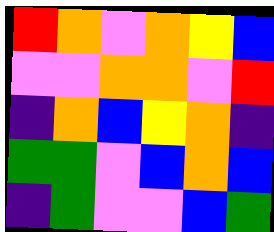[["red", "orange", "violet", "orange", "yellow", "blue"], ["violet", "violet", "orange", "orange", "violet", "red"], ["indigo", "orange", "blue", "yellow", "orange", "indigo"], ["green", "green", "violet", "blue", "orange", "blue"], ["indigo", "green", "violet", "violet", "blue", "green"]]